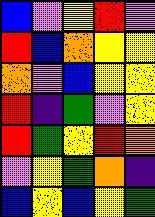[["blue", "violet", "yellow", "red", "violet"], ["red", "blue", "orange", "yellow", "yellow"], ["orange", "violet", "blue", "yellow", "yellow"], ["red", "indigo", "green", "violet", "yellow"], ["red", "green", "yellow", "red", "orange"], ["violet", "yellow", "green", "orange", "indigo"], ["blue", "yellow", "blue", "yellow", "green"]]